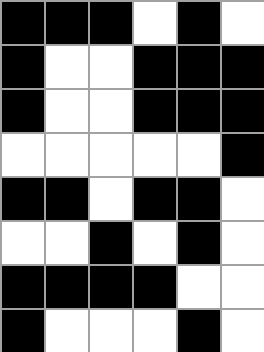[["black", "black", "black", "white", "black", "white"], ["black", "white", "white", "black", "black", "black"], ["black", "white", "white", "black", "black", "black"], ["white", "white", "white", "white", "white", "black"], ["black", "black", "white", "black", "black", "white"], ["white", "white", "black", "white", "black", "white"], ["black", "black", "black", "black", "white", "white"], ["black", "white", "white", "white", "black", "white"]]